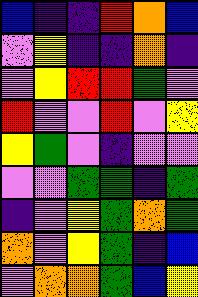[["blue", "indigo", "indigo", "red", "orange", "blue"], ["violet", "yellow", "indigo", "indigo", "orange", "indigo"], ["violet", "yellow", "red", "red", "green", "violet"], ["red", "violet", "violet", "red", "violet", "yellow"], ["yellow", "green", "violet", "indigo", "violet", "violet"], ["violet", "violet", "green", "green", "indigo", "green"], ["indigo", "violet", "yellow", "green", "orange", "green"], ["orange", "violet", "yellow", "green", "indigo", "blue"], ["violet", "orange", "orange", "green", "blue", "yellow"]]